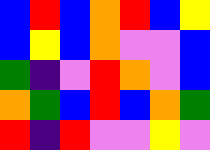[["blue", "red", "blue", "orange", "red", "blue", "yellow"], ["blue", "yellow", "blue", "orange", "violet", "violet", "blue"], ["green", "indigo", "violet", "red", "orange", "violet", "blue"], ["orange", "green", "blue", "red", "blue", "orange", "green"], ["red", "indigo", "red", "violet", "violet", "yellow", "violet"]]